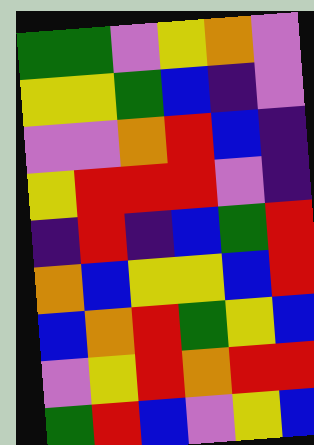[["green", "green", "violet", "yellow", "orange", "violet"], ["yellow", "yellow", "green", "blue", "indigo", "violet"], ["violet", "violet", "orange", "red", "blue", "indigo"], ["yellow", "red", "red", "red", "violet", "indigo"], ["indigo", "red", "indigo", "blue", "green", "red"], ["orange", "blue", "yellow", "yellow", "blue", "red"], ["blue", "orange", "red", "green", "yellow", "blue"], ["violet", "yellow", "red", "orange", "red", "red"], ["green", "red", "blue", "violet", "yellow", "blue"]]